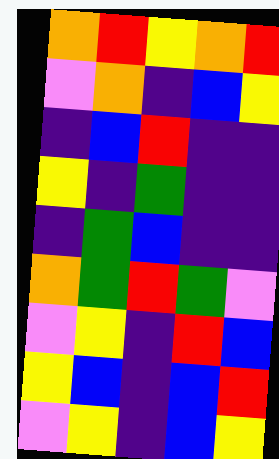[["orange", "red", "yellow", "orange", "red"], ["violet", "orange", "indigo", "blue", "yellow"], ["indigo", "blue", "red", "indigo", "indigo"], ["yellow", "indigo", "green", "indigo", "indigo"], ["indigo", "green", "blue", "indigo", "indigo"], ["orange", "green", "red", "green", "violet"], ["violet", "yellow", "indigo", "red", "blue"], ["yellow", "blue", "indigo", "blue", "red"], ["violet", "yellow", "indigo", "blue", "yellow"]]